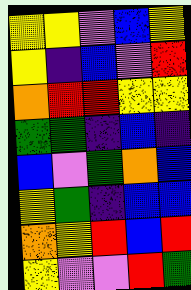[["yellow", "yellow", "violet", "blue", "yellow"], ["yellow", "indigo", "blue", "violet", "red"], ["orange", "red", "red", "yellow", "yellow"], ["green", "green", "indigo", "blue", "indigo"], ["blue", "violet", "green", "orange", "blue"], ["yellow", "green", "indigo", "blue", "blue"], ["orange", "yellow", "red", "blue", "red"], ["yellow", "violet", "violet", "red", "green"]]